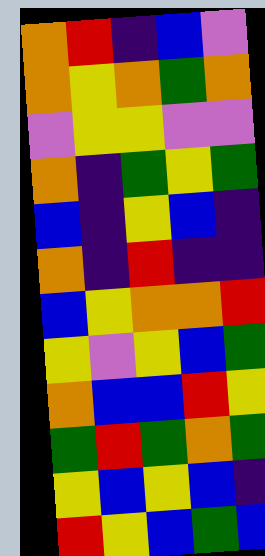[["orange", "red", "indigo", "blue", "violet"], ["orange", "yellow", "orange", "green", "orange"], ["violet", "yellow", "yellow", "violet", "violet"], ["orange", "indigo", "green", "yellow", "green"], ["blue", "indigo", "yellow", "blue", "indigo"], ["orange", "indigo", "red", "indigo", "indigo"], ["blue", "yellow", "orange", "orange", "red"], ["yellow", "violet", "yellow", "blue", "green"], ["orange", "blue", "blue", "red", "yellow"], ["green", "red", "green", "orange", "green"], ["yellow", "blue", "yellow", "blue", "indigo"], ["red", "yellow", "blue", "green", "blue"]]